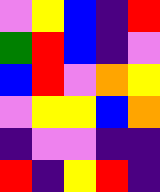[["violet", "yellow", "blue", "indigo", "red"], ["green", "red", "blue", "indigo", "violet"], ["blue", "red", "violet", "orange", "yellow"], ["violet", "yellow", "yellow", "blue", "orange"], ["indigo", "violet", "violet", "indigo", "indigo"], ["red", "indigo", "yellow", "red", "indigo"]]